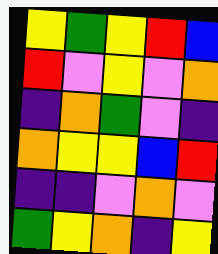[["yellow", "green", "yellow", "red", "blue"], ["red", "violet", "yellow", "violet", "orange"], ["indigo", "orange", "green", "violet", "indigo"], ["orange", "yellow", "yellow", "blue", "red"], ["indigo", "indigo", "violet", "orange", "violet"], ["green", "yellow", "orange", "indigo", "yellow"]]